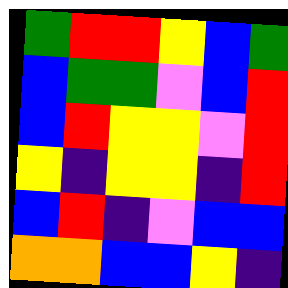[["green", "red", "red", "yellow", "blue", "green"], ["blue", "green", "green", "violet", "blue", "red"], ["blue", "red", "yellow", "yellow", "violet", "red"], ["yellow", "indigo", "yellow", "yellow", "indigo", "red"], ["blue", "red", "indigo", "violet", "blue", "blue"], ["orange", "orange", "blue", "blue", "yellow", "indigo"]]